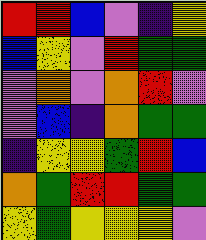[["red", "red", "blue", "violet", "indigo", "yellow"], ["blue", "yellow", "violet", "red", "green", "green"], ["violet", "orange", "violet", "orange", "red", "violet"], ["violet", "blue", "indigo", "orange", "green", "green"], ["indigo", "yellow", "yellow", "green", "red", "blue"], ["orange", "green", "red", "red", "green", "green"], ["yellow", "green", "yellow", "yellow", "yellow", "violet"]]